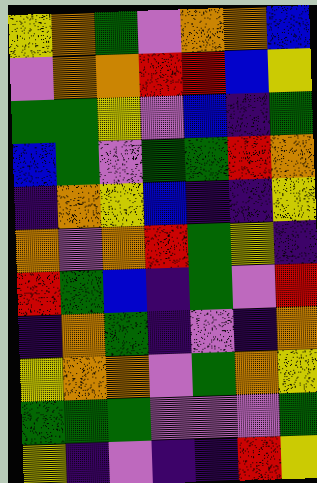[["yellow", "orange", "green", "violet", "orange", "orange", "blue"], ["violet", "orange", "orange", "red", "red", "blue", "yellow"], ["green", "green", "yellow", "violet", "blue", "indigo", "green"], ["blue", "green", "violet", "green", "green", "red", "orange"], ["indigo", "orange", "yellow", "blue", "indigo", "indigo", "yellow"], ["orange", "violet", "orange", "red", "green", "yellow", "indigo"], ["red", "green", "blue", "indigo", "green", "violet", "red"], ["indigo", "orange", "green", "indigo", "violet", "indigo", "orange"], ["yellow", "orange", "orange", "violet", "green", "orange", "yellow"], ["green", "green", "green", "violet", "violet", "violet", "green"], ["yellow", "indigo", "violet", "indigo", "indigo", "red", "yellow"]]